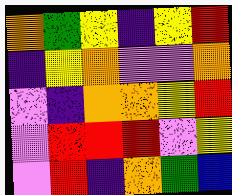[["orange", "green", "yellow", "indigo", "yellow", "red"], ["indigo", "yellow", "orange", "violet", "violet", "orange"], ["violet", "indigo", "orange", "orange", "yellow", "red"], ["violet", "red", "red", "red", "violet", "yellow"], ["violet", "red", "indigo", "orange", "green", "blue"]]